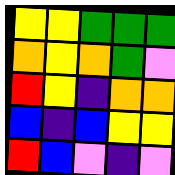[["yellow", "yellow", "green", "green", "green"], ["orange", "yellow", "orange", "green", "violet"], ["red", "yellow", "indigo", "orange", "orange"], ["blue", "indigo", "blue", "yellow", "yellow"], ["red", "blue", "violet", "indigo", "violet"]]